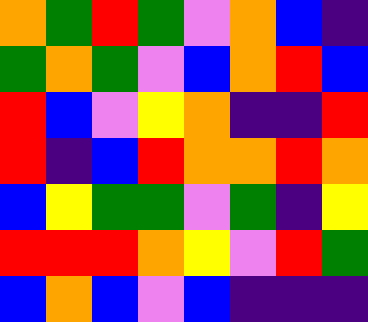[["orange", "green", "red", "green", "violet", "orange", "blue", "indigo"], ["green", "orange", "green", "violet", "blue", "orange", "red", "blue"], ["red", "blue", "violet", "yellow", "orange", "indigo", "indigo", "red"], ["red", "indigo", "blue", "red", "orange", "orange", "red", "orange"], ["blue", "yellow", "green", "green", "violet", "green", "indigo", "yellow"], ["red", "red", "red", "orange", "yellow", "violet", "red", "green"], ["blue", "orange", "blue", "violet", "blue", "indigo", "indigo", "indigo"]]